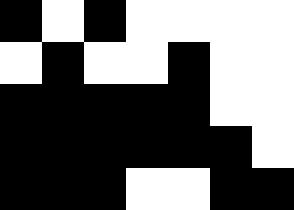[["black", "white", "black", "white", "white", "white", "white"], ["white", "black", "white", "white", "black", "white", "white"], ["black", "black", "black", "black", "black", "white", "white"], ["black", "black", "black", "black", "black", "black", "white"], ["black", "black", "black", "white", "white", "black", "black"]]